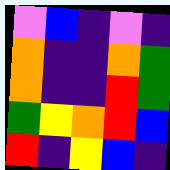[["violet", "blue", "indigo", "violet", "indigo"], ["orange", "indigo", "indigo", "orange", "green"], ["orange", "indigo", "indigo", "red", "green"], ["green", "yellow", "orange", "red", "blue"], ["red", "indigo", "yellow", "blue", "indigo"]]